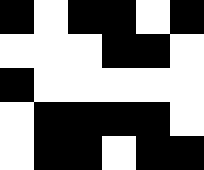[["black", "white", "black", "black", "white", "black"], ["white", "white", "white", "black", "black", "white"], ["black", "white", "white", "white", "white", "white"], ["white", "black", "black", "black", "black", "white"], ["white", "black", "black", "white", "black", "black"]]